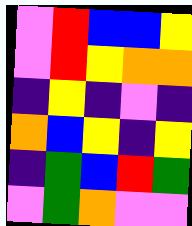[["violet", "red", "blue", "blue", "yellow"], ["violet", "red", "yellow", "orange", "orange"], ["indigo", "yellow", "indigo", "violet", "indigo"], ["orange", "blue", "yellow", "indigo", "yellow"], ["indigo", "green", "blue", "red", "green"], ["violet", "green", "orange", "violet", "violet"]]